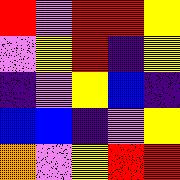[["red", "violet", "red", "red", "yellow"], ["violet", "yellow", "red", "indigo", "yellow"], ["indigo", "violet", "yellow", "blue", "indigo"], ["blue", "blue", "indigo", "violet", "yellow"], ["orange", "violet", "yellow", "red", "red"]]